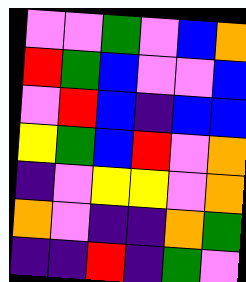[["violet", "violet", "green", "violet", "blue", "orange"], ["red", "green", "blue", "violet", "violet", "blue"], ["violet", "red", "blue", "indigo", "blue", "blue"], ["yellow", "green", "blue", "red", "violet", "orange"], ["indigo", "violet", "yellow", "yellow", "violet", "orange"], ["orange", "violet", "indigo", "indigo", "orange", "green"], ["indigo", "indigo", "red", "indigo", "green", "violet"]]